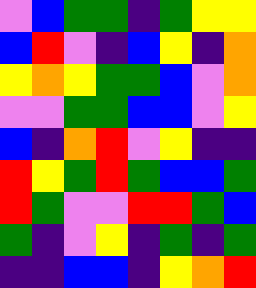[["violet", "blue", "green", "green", "indigo", "green", "yellow", "yellow"], ["blue", "red", "violet", "indigo", "blue", "yellow", "indigo", "orange"], ["yellow", "orange", "yellow", "green", "green", "blue", "violet", "orange"], ["violet", "violet", "green", "green", "blue", "blue", "violet", "yellow"], ["blue", "indigo", "orange", "red", "violet", "yellow", "indigo", "indigo"], ["red", "yellow", "green", "red", "green", "blue", "blue", "green"], ["red", "green", "violet", "violet", "red", "red", "green", "blue"], ["green", "indigo", "violet", "yellow", "indigo", "green", "indigo", "green"], ["indigo", "indigo", "blue", "blue", "indigo", "yellow", "orange", "red"]]